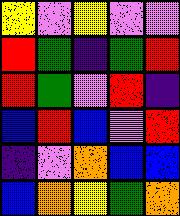[["yellow", "violet", "yellow", "violet", "violet"], ["red", "green", "indigo", "green", "red"], ["red", "green", "violet", "red", "indigo"], ["blue", "red", "blue", "violet", "red"], ["indigo", "violet", "orange", "blue", "blue"], ["blue", "orange", "yellow", "green", "orange"]]